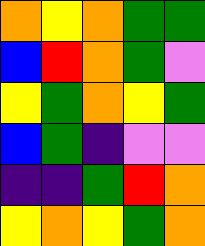[["orange", "yellow", "orange", "green", "green"], ["blue", "red", "orange", "green", "violet"], ["yellow", "green", "orange", "yellow", "green"], ["blue", "green", "indigo", "violet", "violet"], ["indigo", "indigo", "green", "red", "orange"], ["yellow", "orange", "yellow", "green", "orange"]]